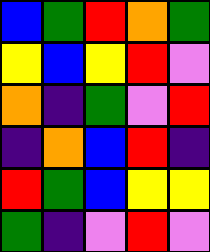[["blue", "green", "red", "orange", "green"], ["yellow", "blue", "yellow", "red", "violet"], ["orange", "indigo", "green", "violet", "red"], ["indigo", "orange", "blue", "red", "indigo"], ["red", "green", "blue", "yellow", "yellow"], ["green", "indigo", "violet", "red", "violet"]]